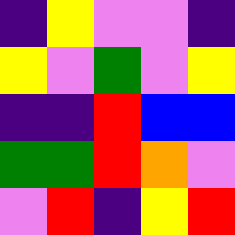[["indigo", "yellow", "violet", "violet", "indigo"], ["yellow", "violet", "green", "violet", "yellow"], ["indigo", "indigo", "red", "blue", "blue"], ["green", "green", "red", "orange", "violet"], ["violet", "red", "indigo", "yellow", "red"]]